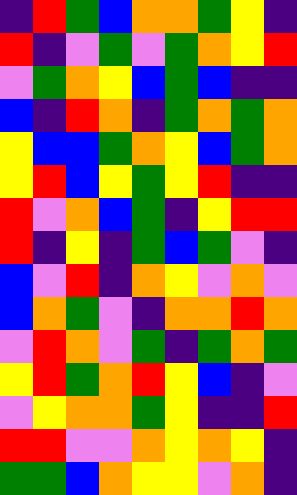[["indigo", "red", "green", "blue", "orange", "orange", "green", "yellow", "indigo"], ["red", "indigo", "violet", "green", "violet", "green", "orange", "yellow", "red"], ["violet", "green", "orange", "yellow", "blue", "green", "blue", "indigo", "indigo"], ["blue", "indigo", "red", "orange", "indigo", "green", "orange", "green", "orange"], ["yellow", "blue", "blue", "green", "orange", "yellow", "blue", "green", "orange"], ["yellow", "red", "blue", "yellow", "green", "yellow", "red", "indigo", "indigo"], ["red", "violet", "orange", "blue", "green", "indigo", "yellow", "red", "red"], ["red", "indigo", "yellow", "indigo", "green", "blue", "green", "violet", "indigo"], ["blue", "violet", "red", "indigo", "orange", "yellow", "violet", "orange", "violet"], ["blue", "orange", "green", "violet", "indigo", "orange", "orange", "red", "orange"], ["violet", "red", "orange", "violet", "green", "indigo", "green", "orange", "green"], ["yellow", "red", "green", "orange", "red", "yellow", "blue", "indigo", "violet"], ["violet", "yellow", "orange", "orange", "green", "yellow", "indigo", "indigo", "red"], ["red", "red", "violet", "violet", "orange", "yellow", "orange", "yellow", "indigo"], ["green", "green", "blue", "orange", "yellow", "yellow", "violet", "orange", "indigo"]]